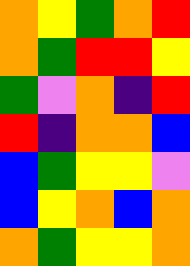[["orange", "yellow", "green", "orange", "red"], ["orange", "green", "red", "red", "yellow"], ["green", "violet", "orange", "indigo", "red"], ["red", "indigo", "orange", "orange", "blue"], ["blue", "green", "yellow", "yellow", "violet"], ["blue", "yellow", "orange", "blue", "orange"], ["orange", "green", "yellow", "yellow", "orange"]]